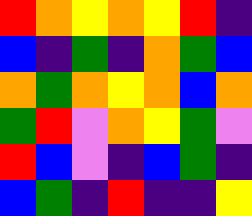[["red", "orange", "yellow", "orange", "yellow", "red", "indigo"], ["blue", "indigo", "green", "indigo", "orange", "green", "blue"], ["orange", "green", "orange", "yellow", "orange", "blue", "orange"], ["green", "red", "violet", "orange", "yellow", "green", "violet"], ["red", "blue", "violet", "indigo", "blue", "green", "indigo"], ["blue", "green", "indigo", "red", "indigo", "indigo", "yellow"]]